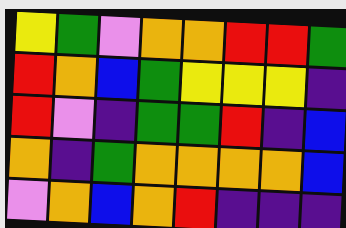[["yellow", "green", "violet", "orange", "orange", "red", "red", "green"], ["red", "orange", "blue", "green", "yellow", "yellow", "yellow", "indigo"], ["red", "violet", "indigo", "green", "green", "red", "indigo", "blue"], ["orange", "indigo", "green", "orange", "orange", "orange", "orange", "blue"], ["violet", "orange", "blue", "orange", "red", "indigo", "indigo", "indigo"]]